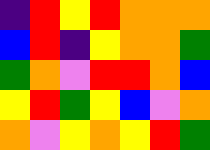[["indigo", "red", "yellow", "red", "orange", "orange", "orange"], ["blue", "red", "indigo", "yellow", "orange", "orange", "green"], ["green", "orange", "violet", "red", "red", "orange", "blue"], ["yellow", "red", "green", "yellow", "blue", "violet", "orange"], ["orange", "violet", "yellow", "orange", "yellow", "red", "green"]]